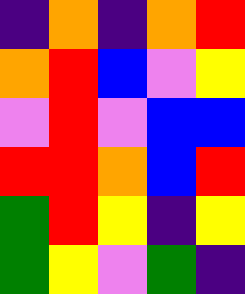[["indigo", "orange", "indigo", "orange", "red"], ["orange", "red", "blue", "violet", "yellow"], ["violet", "red", "violet", "blue", "blue"], ["red", "red", "orange", "blue", "red"], ["green", "red", "yellow", "indigo", "yellow"], ["green", "yellow", "violet", "green", "indigo"]]